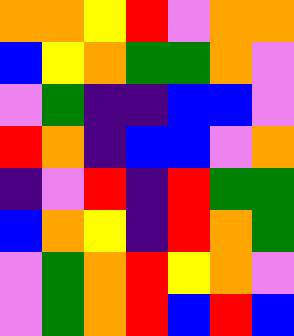[["orange", "orange", "yellow", "red", "violet", "orange", "orange"], ["blue", "yellow", "orange", "green", "green", "orange", "violet"], ["violet", "green", "indigo", "indigo", "blue", "blue", "violet"], ["red", "orange", "indigo", "blue", "blue", "violet", "orange"], ["indigo", "violet", "red", "indigo", "red", "green", "green"], ["blue", "orange", "yellow", "indigo", "red", "orange", "green"], ["violet", "green", "orange", "red", "yellow", "orange", "violet"], ["violet", "green", "orange", "red", "blue", "red", "blue"]]